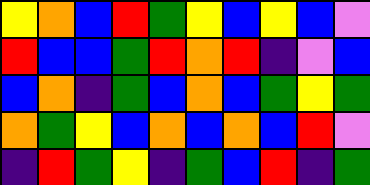[["yellow", "orange", "blue", "red", "green", "yellow", "blue", "yellow", "blue", "violet"], ["red", "blue", "blue", "green", "red", "orange", "red", "indigo", "violet", "blue"], ["blue", "orange", "indigo", "green", "blue", "orange", "blue", "green", "yellow", "green"], ["orange", "green", "yellow", "blue", "orange", "blue", "orange", "blue", "red", "violet"], ["indigo", "red", "green", "yellow", "indigo", "green", "blue", "red", "indigo", "green"]]